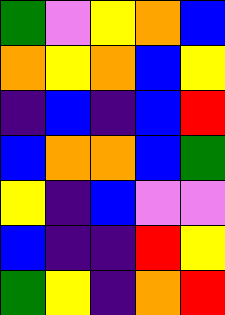[["green", "violet", "yellow", "orange", "blue"], ["orange", "yellow", "orange", "blue", "yellow"], ["indigo", "blue", "indigo", "blue", "red"], ["blue", "orange", "orange", "blue", "green"], ["yellow", "indigo", "blue", "violet", "violet"], ["blue", "indigo", "indigo", "red", "yellow"], ["green", "yellow", "indigo", "orange", "red"]]